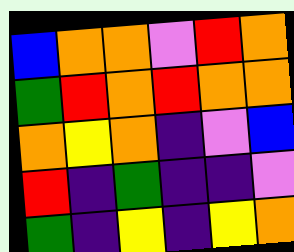[["blue", "orange", "orange", "violet", "red", "orange"], ["green", "red", "orange", "red", "orange", "orange"], ["orange", "yellow", "orange", "indigo", "violet", "blue"], ["red", "indigo", "green", "indigo", "indigo", "violet"], ["green", "indigo", "yellow", "indigo", "yellow", "orange"]]